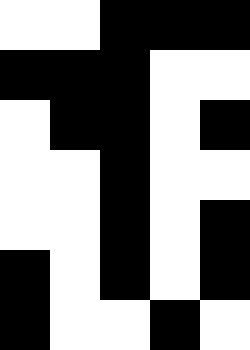[["white", "white", "black", "black", "black"], ["black", "black", "black", "white", "white"], ["white", "black", "black", "white", "black"], ["white", "white", "black", "white", "white"], ["white", "white", "black", "white", "black"], ["black", "white", "black", "white", "black"], ["black", "white", "white", "black", "white"]]